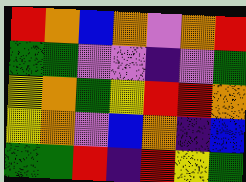[["red", "orange", "blue", "orange", "violet", "orange", "red"], ["green", "green", "violet", "violet", "indigo", "violet", "green"], ["yellow", "orange", "green", "yellow", "red", "red", "orange"], ["yellow", "orange", "violet", "blue", "orange", "indigo", "blue"], ["green", "green", "red", "indigo", "red", "yellow", "green"]]